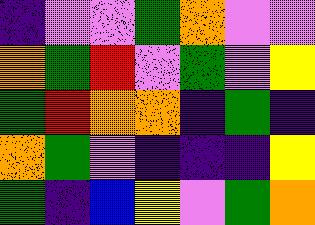[["indigo", "violet", "violet", "green", "orange", "violet", "violet"], ["orange", "green", "red", "violet", "green", "violet", "yellow"], ["green", "red", "orange", "orange", "indigo", "green", "indigo"], ["orange", "green", "violet", "indigo", "indigo", "indigo", "yellow"], ["green", "indigo", "blue", "yellow", "violet", "green", "orange"]]